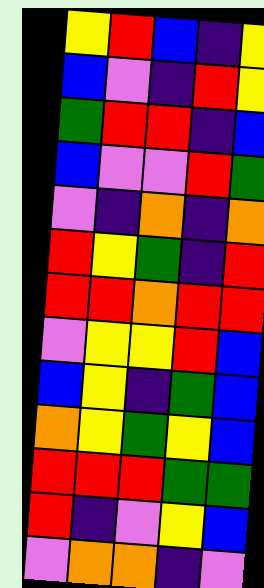[["yellow", "red", "blue", "indigo", "yellow"], ["blue", "violet", "indigo", "red", "yellow"], ["green", "red", "red", "indigo", "blue"], ["blue", "violet", "violet", "red", "green"], ["violet", "indigo", "orange", "indigo", "orange"], ["red", "yellow", "green", "indigo", "red"], ["red", "red", "orange", "red", "red"], ["violet", "yellow", "yellow", "red", "blue"], ["blue", "yellow", "indigo", "green", "blue"], ["orange", "yellow", "green", "yellow", "blue"], ["red", "red", "red", "green", "green"], ["red", "indigo", "violet", "yellow", "blue"], ["violet", "orange", "orange", "indigo", "violet"]]